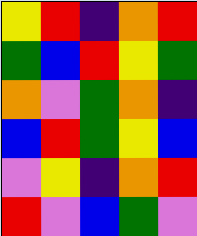[["yellow", "red", "indigo", "orange", "red"], ["green", "blue", "red", "yellow", "green"], ["orange", "violet", "green", "orange", "indigo"], ["blue", "red", "green", "yellow", "blue"], ["violet", "yellow", "indigo", "orange", "red"], ["red", "violet", "blue", "green", "violet"]]